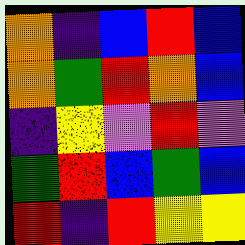[["orange", "indigo", "blue", "red", "blue"], ["orange", "green", "red", "orange", "blue"], ["indigo", "yellow", "violet", "red", "violet"], ["green", "red", "blue", "green", "blue"], ["red", "indigo", "red", "yellow", "yellow"]]